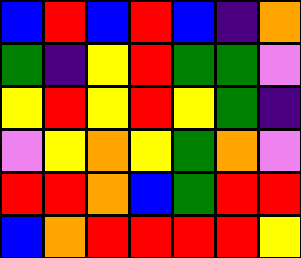[["blue", "red", "blue", "red", "blue", "indigo", "orange"], ["green", "indigo", "yellow", "red", "green", "green", "violet"], ["yellow", "red", "yellow", "red", "yellow", "green", "indigo"], ["violet", "yellow", "orange", "yellow", "green", "orange", "violet"], ["red", "red", "orange", "blue", "green", "red", "red"], ["blue", "orange", "red", "red", "red", "red", "yellow"]]